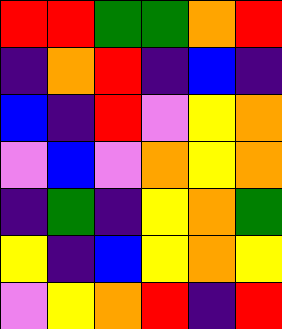[["red", "red", "green", "green", "orange", "red"], ["indigo", "orange", "red", "indigo", "blue", "indigo"], ["blue", "indigo", "red", "violet", "yellow", "orange"], ["violet", "blue", "violet", "orange", "yellow", "orange"], ["indigo", "green", "indigo", "yellow", "orange", "green"], ["yellow", "indigo", "blue", "yellow", "orange", "yellow"], ["violet", "yellow", "orange", "red", "indigo", "red"]]